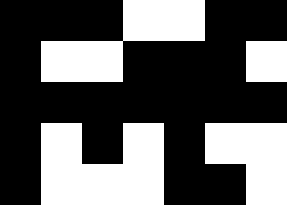[["black", "black", "black", "white", "white", "black", "black"], ["black", "white", "white", "black", "black", "black", "white"], ["black", "black", "black", "black", "black", "black", "black"], ["black", "white", "black", "white", "black", "white", "white"], ["black", "white", "white", "white", "black", "black", "white"]]